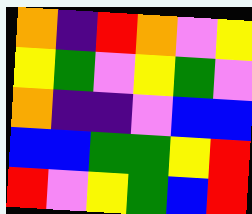[["orange", "indigo", "red", "orange", "violet", "yellow"], ["yellow", "green", "violet", "yellow", "green", "violet"], ["orange", "indigo", "indigo", "violet", "blue", "blue"], ["blue", "blue", "green", "green", "yellow", "red"], ["red", "violet", "yellow", "green", "blue", "red"]]